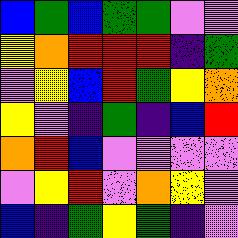[["blue", "green", "blue", "green", "green", "violet", "violet"], ["yellow", "orange", "red", "red", "red", "indigo", "green"], ["violet", "yellow", "blue", "red", "green", "yellow", "orange"], ["yellow", "violet", "indigo", "green", "indigo", "blue", "red"], ["orange", "red", "blue", "violet", "violet", "violet", "violet"], ["violet", "yellow", "red", "violet", "orange", "yellow", "violet"], ["blue", "indigo", "green", "yellow", "green", "indigo", "violet"]]